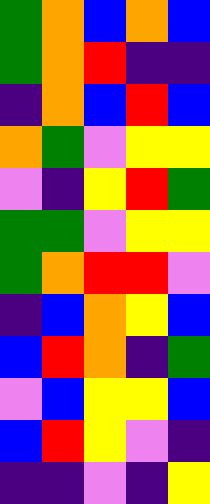[["green", "orange", "blue", "orange", "blue"], ["green", "orange", "red", "indigo", "indigo"], ["indigo", "orange", "blue", "red", "blue"], ["orange", "green", "violet", "yellow", "yellow"], ["violet", "indigo", "yellow", "red", "green"], ["green", "green", "violet", "yellow", "yellow"], ["green", "orange", "red", "red", "violet"], ["indigo", "blue", "orange", "yellow", "blue"], ["blue", "red", "orange", "indigo", "green"], ["violet", "blue", "yellow", "yellow", "blue"], ["blue", "red", "yellow", "violet", "indigo"], ["indigo", "indigo", "violet", "indigo", "yellow"]]